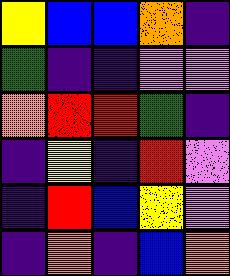[["yellow", "blue", "blue", "orange", "indigo"], ["green", "indigo", "indigo", "violet", "violet"], ["orange", "red", "red", "green", "indigo"], ["indigo", "yellow", "indigo", "red", "violet"], ["indigo", "red", "blue", "yellow", "violet"], ["indigo", "orange", "indigo", "blue", "orange"]]